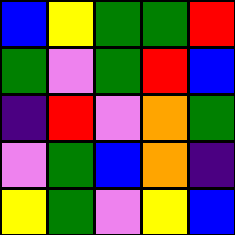[["blue", "yellow", "green", "green", "red"], ["green", "violet", "green", "red", "blue"], ["indigo", "red", "violet", "orange", "green"], ["violet", "green", "blue", "orange", "indigo"], ["yellow", "green", "violet", "yellow", "blue"]]